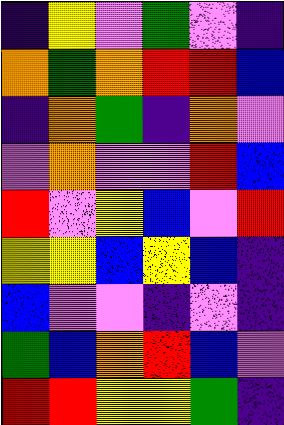[["indigo", "yellow", "violet", "green", "violet", "indigo"], ["orange", "green", "orange", "red", "red", "blue"], ["indigo", "orange", "green", "indigo", "orange", "violet"], ["violet", "orange", "violet", "violet", "red", "blue"], ["red", "violet", "yellow", "blue", "violet", "red"], ["yellow", "yellow", "blue", "yellow", "blue", "indigo"], ["blue", "violet", "violet", "indigo", "violet", "indigo"], ["green", "blue", "orange", "red", "blue", "violet"], ["red", "red", "yellow", "yellow", "green", "indigo"]]